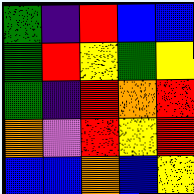[["green", "indigo", "red", "blue", "blue"], ["green", "red", "yellow", "green", "yellow"], ["green", "indigo", "red", "orange", "red"], ["orange", "violet", "red", "yellow", "red"], ["blue", "blue", "orange", "blue", "yellow"]]